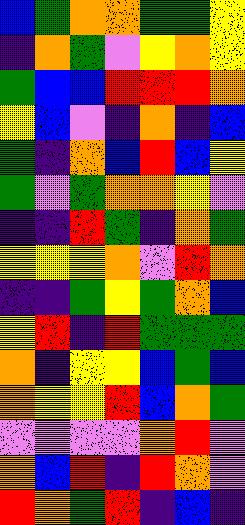[["blue", "green", "orange", "orange", "green", "green", "yellow"], ["indigo", "orange", "green", "violet", "yellow", "orange", "yellow"], ["green", "blue", "blue", "red", "red", "red", "orange"], ["yellow", "blue", "violet", "indigo", "orange", "indigo", "blue"], ["green", "indigo", "orange", "blue", "red", "blue", "yellow"], ["green", "violet", "green", "orange", "orange", "yellow", "violet"], ["indigo", "indigo", "red", "green", "indigo", "orange", "green"], ["yellow", "yellow", "yellow", "orange", "violet", "red", "orange"], ["indigo", "indigo", "green", "yellow", "green", "orange", "blue"], ["yellow", "red", "indigo", "red", "green", "green", "green"], ["orange", "indigo", "yellow", "yellow", "blue", "green", "blue"], ["orange", "yellow", "yellow", "red", "blue", "orange", "green"], ["violet", "violet", "violet", "violet", "orange", "red", "violet"], ["orange", "blue", "red", "indigo", "red", "orange", "violet"], ["red", "orange", "green", "red", "indigo", "blue", "indigo"]]